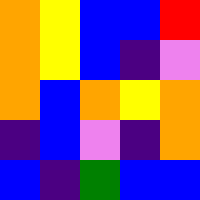[["orange", "yellow", "blue", "blue", "red"], ["orange", "yellow", "blue", "indigo", "violet"], ["orange", "blue", "orange", "yellow", "orange"], ["indigo", "blue", "violet", "indigo", "orange"], ["blue", "indigo", "green", "blue", "blue"]]